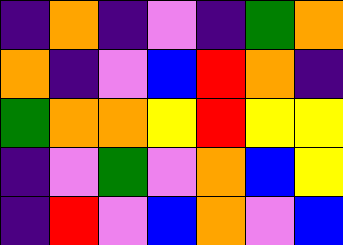[["indigo", "orange", "indigo", "violet", "indigo", "green", "orange"], ["orange", "indigo", "violet", "blue", "red", "orange", "indigo"], ["green", "orange", "orange", "yellow", "red", "yellow", "yellow"], ["indigo", "violet", "green", "violet", "orange", "blue", "yellow"], ["indigo", "red", "violet", "blue", "orange", "violet", "blue"]]